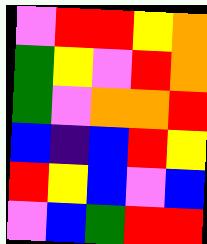[["violet", "red", "red", "yellow", "orange"], ["green", "yellow", "violet", "red", "orange"], ["green", "violet", "orange", "orange", "red"], ["blue", "indigo", "blue", "red", "yellow"], ["red", "yellow", "blue", "violet", "blue"], ["violet", "blue", "green", "red", "red"]]